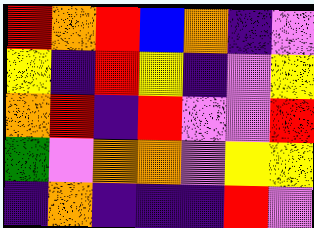[["red", "orange", "red", "blue", "orange", "indigo", "violet"], ["yellow", "indigo", "red", "yellow", "indigo", "violet", "yellow"], ["orange", "red", "indigo", "red", "violet", "violet", "red"], ["green", "violet", "orange", "orange", "violet", "yellow", "yellow"], ["indigo", "orange", "indigo", "indigo", "indigo", "red", "violet"]]